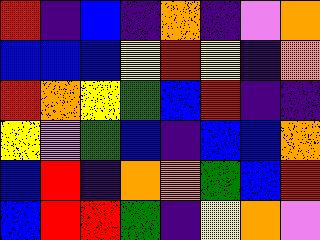[["red", "indigo", "blue", "indigo", "orange", "indigo", "violet", "orange"], ["blue", "blue", "blue", "yellow", "red", "yellow", "indigo", "orange"], ["red", "orange", "yellow", "green", "blue", "red", "indigo", "indigo"], ["yellow", "violet", "green", "blue", "indigo", "blue", "blue", "orange"], ["blue", "red", "indigo", "orange", "orange", "green", "blue", "red"], ["blue", "red", "red", "green", "indigo", "yellow", "orange", "violet"]]